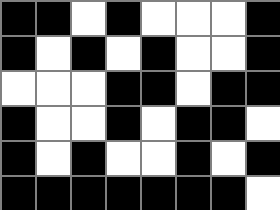[["black", "black", "white", "black", "white", "white", "white", "black"], ["black", "white", "black", "white", "black", "white", "white", "black"], ["white", "white", "white", "black", "black", "white", "black", "black"], ["black", "white", "white", "black", "white", "black", "black", "white"], ["black", "white", "black", "white", "white", "black", "white", "black"], ["black", "black", "black", "black", "black", "black", "black", "white"]]